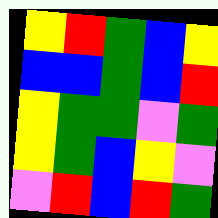[["yellow", "red", "green", "blue", "yellow"], ["blue", "blue", "green", "blue", "red"], ["yellow", "green", "green", "violet", "green"], ["yellow", "green", "blue", "yellow", "violet"], ["violet", "red", "blue", "red", "green"]]